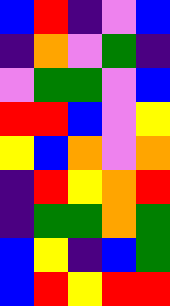[["blue", "red", "indigo", "violet", "blue"], ["indigo", "orange", "violet", "green", "indigo"], ["violet", "green", "green", "violet", "blue"], ["red", "red", "blue", "violet", "yellow"], ["yellow", "blue", "orange", "violet", "orange"], ["indigo", "red", "yellow", "orange", "red"], ["indigo", "green", "green", "orange", "green"], ["blue", "yellow", "indigo", "blue", "green"], ["blue", "red", "yellow", "red", "red"]]